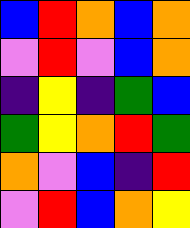[["blue", "red", "orange", "blue", "orange"], ["violet", "red", "violet", "blue", "orange"], ["indigo", "yellow", "indigo", "green", "blue"], ["green", "yellow", "orange", "red", "green"], ["orange", "violet", "blue", "indigo", "red"], ["violet", "red", "blue", "orange", "yellow"]]